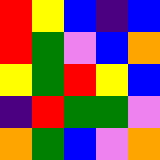[["red", "yellow", "blue", "indigo", "blue"], ["red", "green", "violet", "blue", "orange"], ["yellow", "green", "red", "yellow", "blue"], ["indigo", "red", "green", "green", "violet"], ["orange", "green", "blue", "violet", "orange"]]